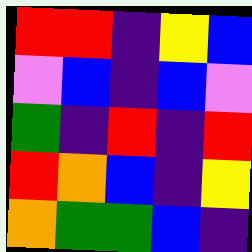[["red", "red", "indigo", "yellow", "blue"], ["violet", "blue", "indigo", "blue", "violet"], ["green", "indigo", "red", "indigo", "red"], ["red", "orange", "blue", "indigo", "yellow"], ["orange", "green", "green", "blue", "indigo"]]